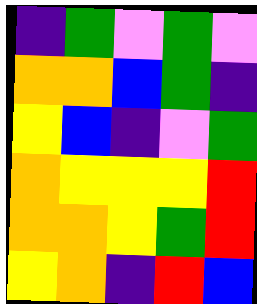[["indigo", "green", "violet", "green", "violet"], ["orange", "orange", "blue", "green", "indigo"], ["yellow", "blue", "indigo", "violet", "green"], ["orange", "yellow", "yellow", "yellow", "red"], ["orange", "orange", "yellow", "green", "red"], ["yellow", "orange", "indigo", "red", "blue"]]